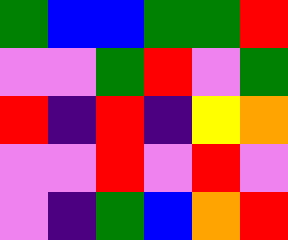[["green", "blue", "blue", "green", "green", "red"], ["violet", "violet", "green", "red", "violet", "green"], ["red", "indigo", "red", "indigo", "yellow", "orange"], ["violet", "violet", "red", "violet", "red", "violet"], ["violet", "indigo", "green", "blue", "orange", "red"]]